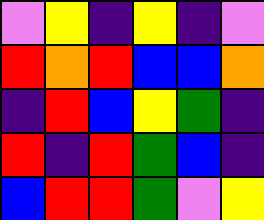[["violet", "yellow", "indigo", "yellow", "indigo", "violet"], ["red", "orange", "red", "blue", "blue", "orange"], ["indigo", "red", "blue", "yellow", "green", "indigo"], ["red", "indigo", "red", "green", "blue", "indigo"], ["blue", "red", "red", "green", "violet", "yellow"]]